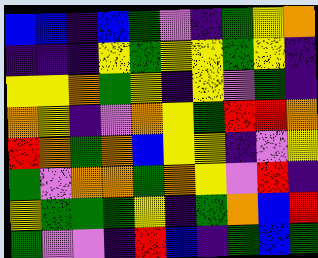[["blue", "blue", "indigo", "blue", "green", "violet", "indigo", "green", "yellow", "orange"], ["indigo", "indigo", "indigo", "yellow", "green", "yellow", "yellow", "green", "yellow", "indigo"], ["yellow", "yellow", "orange", "green", "yellow", "indigo", "yellow", "violet", "green", "indigo"], ["orange", "yellow", "indigo", "violet", "orange", "yellow", "green", "red", "red", "orange"], ["red", "orange", "green", "orange", "blue", "yellow", "yellow", "indigo", "violet", "yellow"], ["green", "violet", "orange", "orange", "green", "orange", "yellow", "violet", "red", "indigo"], ["yellow", "green", "green", "green", "yellow", "indigo", "green", "orange", "blue", "red"], ["green", "violet", "violet", "indigo", "red", "blue", "indigo", "green", "blue", "green"]]